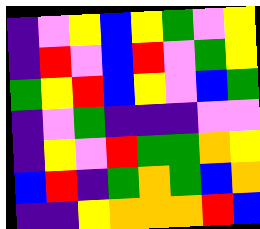[["indigo", "violet", "yellow", "blue", "yellow", "green", "violet", "yellow"], ["indigo", "red", "violet", "blue", "red", "violet", "green", "yellow"], ["green", "yellow", "red", "blue", "yellow", "violet", "blue", "green"], ["indigo", "violet", "green", "indigo", "indigo", "indigo", "violet", "violet"], ["indigo", "yellow", "violet", "red", "green", "green", "orange", "yellow"], ["blue", "red", "indigo", "green", "orange", "green", "blue", "orange"], ["indigo", "indigo", "yellow", "orange", "orange", "orange", "red", "blue"]]